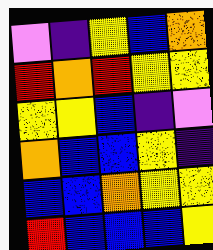[["violet", "indigo", "yellow", "blue", "orange"], ["red", "orange", "red", "yellow", "yellow"], ["yellow", "yellow", "blue", "indigo", "violet"], ["orange", "blue", "blue", "yellow", "indigo"], ["blue", "blue", "orange", "yellow", "yellow"], ["red", "blue", "blue", "blue", "yellow"]]